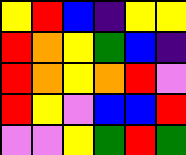[["yellow", "red", "blue", "indigo", "yellow", "yellow"], ["red", "orange", "yellow", "green", "blue", "indigo"], ["red", "orange", "yellow", "orange", "red", "violet"], ["red", "yellow", "violet", "blue", "blue", "red"], ["violet", "violet", "yellow", "green", "red", "green"]]